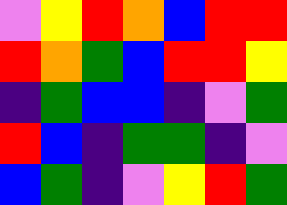[["violet", "yellow", "red", "orange", "blue", "red", "red"], ["red", "orange", "green", "blue", "red", "red", "yellow"], ["indigo", "green", "blue", "blue", "indigo", "violet", "green"], ["red", "blue", "indigo", "green", "green", "indigo", "violet"], ["blue", "green", "indigo", "violet", "yellow", "red", "green"]]